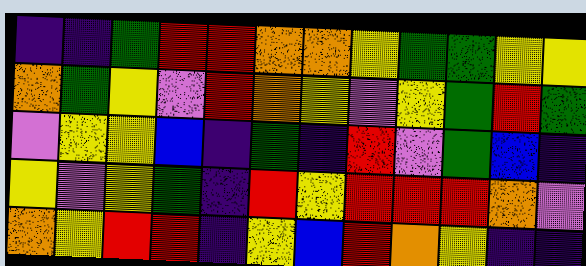[["indigo", "indigo", "green", "red", "red", "orange", "orange", "yellow", "green", "green", "yellow", "yellow"], ["orange", "green", "yellow", "violet", "red", "orange", "yellow", "violet", "yellow", "green", "red", "green"], ["violet", "yellow", "yellow", "blue", "indigo", "green", "indigo", "red", "violet", "green", "blue", "indigo"], ["yellow", "violet", "yellow", "green", "indigo", "red", "yellow", "red", "red", "red", "orange", "violet"], ["orange", "yellow", "red", "red", "indigo", "yellow", "blue", "red", "orange", "yellow", "indigo", "indigo"]]